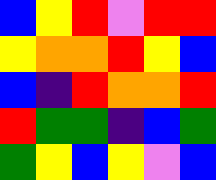[["blue", "yellow", "red", "violet", "red", "red"], ["yellow", "orange", "orange", "red", "yellow", "blue"], ["blue", "indigo", "red", "orange", "orange", "red"], ["red", "green", "green", "indigo", "blue", "green"], ["green", "yellow", "blue", "yellow", "violet", "blue"]]